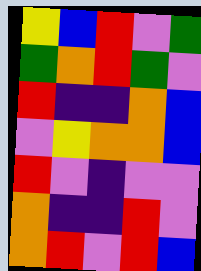[["yellow", "blue", "red", "violet", "green"], ["green", "orange", "red", "green", "violet"], ["red", "indigo", "indigo", "orange", "blue"], ["violet", "yellow", "orange", "orange", "blue"], ["red", "violet", "indigo", "violet", "violet"], ["orange", "indigo", "indigo", "red", "violet"], ["orange", "red", "violet", "red", "blue"]]